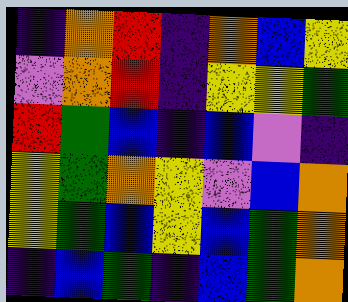[["indigo", "orange", "red", "indigo", "orange", "blue", "yellow"], ["violet", "orange", "red", "indigo", "yellow", "yellow", "green"], ["red", "green", "blue", "indigo", "blue", "violet", "indigo"], ["yellow", "green", "orange", "yellow", "violet", "blue", "orange"], ["yellow", "green", "blue", "yellow", "blue", "green", "orange"], ["indigo", "blue", "green", "indigo", "blue", "green", "orange"]]